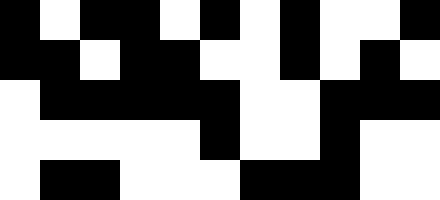[["black", "white", "black", "black", "white", "black", "white", "black", "white", "white", "black"], ["black", "black", "white", "black", "black", "white", "white", "black", "white", "black", "white"], ["white", "black", "black", "black", "black", "black", "white", "white", "black", "black", "black"], ["white", "white", "white", "white", "white", "black", "white", "white", "black", "white", "white"], ["white", "black", "black", "white", "white", "white", "black", "black", "black", "white", "white"]]